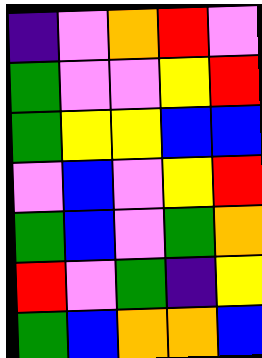[["indigo", "violet", "orange", "red", "violet"], ["green", "violet", "violet", "yellow", "red"], ["green", "yellow", "yellow", "blue", "blue"], ["violet", "blue", "violet", "yellow", "red"], ["green", "blue", "violet", "green", "orange"], ["red", "violet", "green", "indigo", "yellow"], ["green", "blue", "orange", "orange", "blue"]]